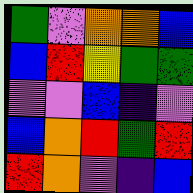[["green", "violet", "orange", "orange", "blue"], ["blue", "red", "yellow", "green", "green"], ["violet", "violet", "blue", "indigo", "violet"], ["blue", "orange", "red", "green", "red"], ["red", "orange", "violet", "indigo", "blue"]]